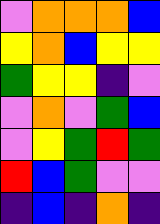[["violet", "orange", "orange", "orange", "blue"], ["yellow", "orange", "blue", "yellow", "yellow"], ["green", "yellow", "yellow", "indigo", "violet"], ["violet", "orange", "violet", "green", "blue"], ["violet", "yellow", "green", "red", "green"], ["red", "blue", "green", "violet", "violet"], ["indigo", "blue", "indigo", "orange", "indigo"]]